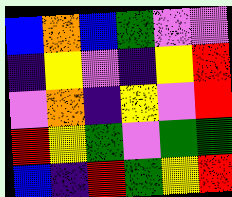[["blue", "orange", "blue", "green", "violet", "violet"], ["indigo", "yellow", "violet", "indigo", "yellow", "red"], ["violet", "orange", "indigo", "yellow", "violet", "red"], ["red", "yellow", "green", "violet", "green", "green"], ["blue", "indigo", "red", "green", "yellow", "red"]]